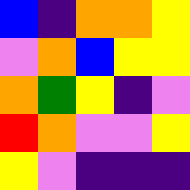[["blue", "indigo", "orange", "orange", "yellow"], ["violet", "orange", "blue", "yellow", "yellow"], ["orange", "green", "yellow", "indigo", "violet"], ["red", "orange", "violet", "violet", "yellow"], ["yellow", "violet", "indigo", "indigo", "indigo"]]